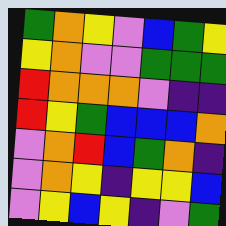[["green", "orange", "yellow", "violet", "blue", "green", "yellow"], ["yellow", "orange", "violet", "violet", "green", "green", "green"], ["red", "orange", "orange", "orange", "violet", "indigo", "indigo"], ["red", "yellow", "green", "blue", "blue", "blue", "orange"], ["violet", "orange", "red", "blue", "green", "orange", "indigo"], ["violet", "orange", "yellow", "indigo", "yellow", "yellow", "blue"], ["violet", "yellow", "blue", "yellow", "indigo", "violet", "green"]]